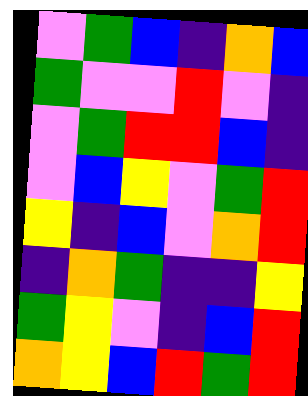[["violet", "green", "blue", "indigo", "orange", "blue"], ["green", "violet", "violet", "red", "violet", "indigo"], ["violet", "green", "red", "red", "blue", "indigo"], ["violet", "blue", "yellow", "violet", "green", "red"], ["yellow", "indigo", "blue", "violet", "orange", "red"], ["indigo", "orange", "green", "indigo", "indigo", "yellow"], ["green", "yellow", "violet", "indigo", "blue", "red"], ["orange", "yellow", "blue", "red", "green", "red"]]